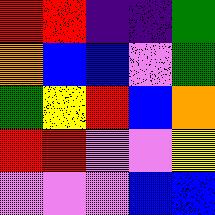[["red", "red", "indigo", "indigo", "green"], ["orange", "blue", "blue", "violet", "green"], ["green", "yellow", "red", "blue", "orange"], ["red", "red", "violet", "violet", "yellow"], ["violet", "violet", "violet", "blue", "blue"]]